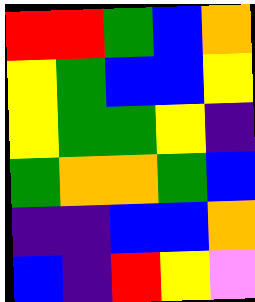[["red", "red", "green", "blue", "orange"], ["yellow", "green", "blue", "blue", "yellow"], ["yellow", "green", "green", "yellow", "indigo"], ["green", "orange", "orange", "green", "blue"], ["indigo", "indigo", "blue", "blue", "orange"], ["blue", "indigo", "red", "yellow", "violet"]]